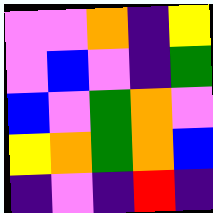[["violet", "violet", "orange", "indigo", "yellow"], ["violet", "blue", "violet", "indigo", "green"], ["blue", "violet", "green", "orange", "violet"], ["yellow", "orange", "green", "orange", "blue"], ["indigo", "violet", "indigo", "red", "indigo"]]